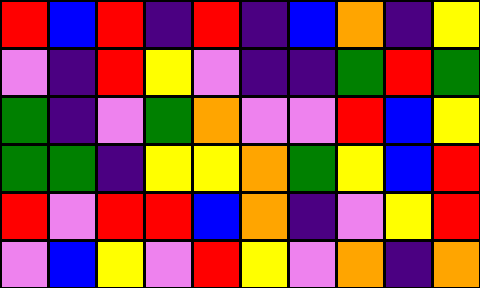[["red", "blue", "red", "indigo", "red", "indigo", "blue", "orange", "indigo", "yellow"], ["violet", "indigo", "red", "yellow", "violet", "indigo", "indigo", "green", "red", "green"], ["green", "indigo", "violet", "green", "orange", "violet", "violet", "red", "blue", "yellow"], ["green", "green", "indigo", "yellow", "yellow", "orange", "green", "yellow", "blue", "red"], ["red", "violet", "red", "red", "blue", "orange", "indigo", "violet", "yellow", "red"], ["violet", "blue", "yellow", "violet", "red", "yellow", "violet", "orange", "indigo", "orange"]]